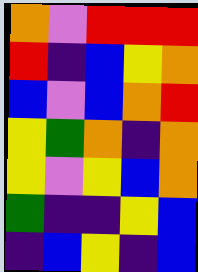[["orange", "violet", "red", "red", "red"], ["red", "indigo", "blue", "yellow", "orange"], ["blue", "violet", "blue", "orange", "red"], ["yellow", "green", "orange", "indigo", "orange"], ["yellow", "violet", "yellow", "blue", "orange"], ["green", "indigo", "indigo", "yellow", "blue"], ["indigo", "blue", "yellow", "indigo", "blue"]]